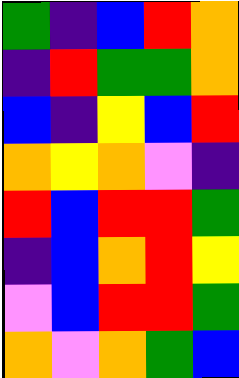[["green", "indigo", "blue", "red", "orange"], ["indigo", "red", "green", "green", "orange"], ["blue", "indigo", "yellow", "blue", "red"], ["orange", "yellow", "orange", "violet", "indigo"], ["red", "blue", "red", "red", "green"], ["indigo", "blue", "orange", "red", "yellow"], ["violet", "blue", "red", "red", "green"], ["orange", "violet", "orange", "green", "blue"]]